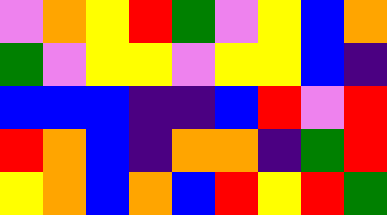[["violet", "orange", "yellow", "red", "green", "violet", "yellow", "blue", "orange"], ["green", "violet", "yellow", "yellow", "violet", "yellow", "yellow", "blue", "indigo"], ["blue", "blue", "blue", "indigo", "indigo", "blue", "red", "violet", "red"], ["red", "orange", "blue", "indigo", "orange", "orange", "indigo", "green", "red"], ["yellow", "orange", "blue", "orange", "blue", "red", "yellow", "red", "green"]]